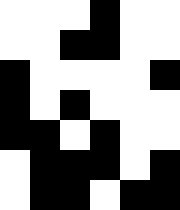[["white", "white", "white", "black", "white", "white"], ["white", "white", "black", "black", "white", "white"], ["black", "white", "white", "white", "white", "black"], ["black", "white", "black", "white", "white", "white"], ["black", "black", "white", "black", "white", "white"], ["white", "black", "black", "black", "white", "black"], ["white", "black", "black", "white", "black", "black"]]